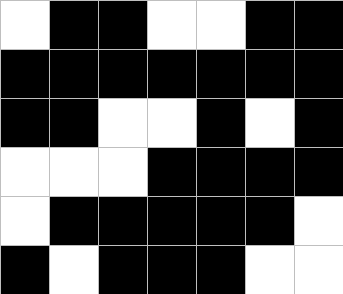[["white", "black", "black", "white", "white", "black", "black"], ["black", "black", "black", "black", "black", "black", "black"], ["black", "black", "white", "white", "black", "white", "black"], ["white", "white", "white", "black", "black", "black", "black"], ["white", "black", "black", "black", "black", "black", "white"], ["black", "white", "black", "black", "black", "white", "white"]]